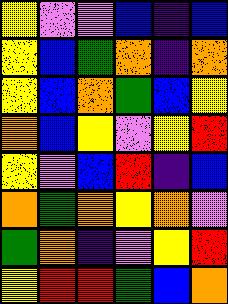[["yellow", "violet", "violet", "blue", "indigo", "blue"], ["yellow", "blue", "green", "orange", "indigo", "orange"], ["yellow", "blue", "orange", "green", "blue", "yellow"], ["orange", "blue", "yellow", "violet", "yellow", "red"], ["yellow", "violet", "blue", "red", "indigo", "blue"], ["orange", "green", "orange", "yellow", "orange", "violet"], ["green", "orange", "indigo", "violet", "yellow", "red"], ["yellow", "red", "red", "green", "blue", "orange"]]